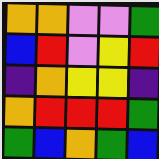[["orange", "orange", "violet", "violet", "green"], ["blue", "red", "violet", "yellow", "red"], ["indigo", "orange", "yellow", "yellow", "indigo"], ["orange", "red", "red", "red", "green"], ["green", "blue", "orange", "green", "blue"]]